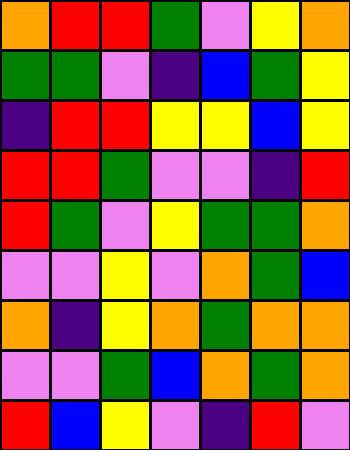[["orange", "red", "red", "green", "violet", "yellow", "orange"], ["green", "green", "violet", "indigo", "blue", "green", "yellow"], ["indigo", "red", "red", "yellow", "yellow", "blue", "yellow"], ["red", "red", "green", "violet", "violet", "indigo", "red"], ["red", "green", "violet", "yellow", "green", "green", "orange"], ["violet", "violet", "yellow", "violet", "orange", "green", "blue"], ["orange", "indigo", "yellow", "orange", "green", "orange", "orange"], ["violet", "violet", "green", "blue", "orange", "green", "orange"], ["red", "blue", "yellow", "violet", "indigo", "red", "violet"]]